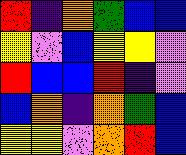[["red", "indigo", "orange", "green", "blue", "blue"], ["yellow", "violet", "blue", "yellow", "yellow", "violet"], ["red", "blue", "blue", "red", "indigo", "violet"], ["blue", "orange", "indigo", "orange", "green", "blue"], ["yellow", "yellow", "violet", "orange", "red", "blue"]]